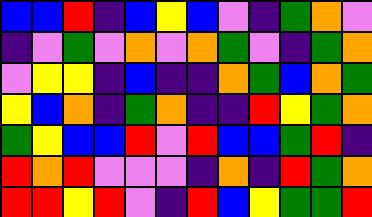[["blue", "blue", "red", "indigo", "blue", "yellow", "blue", "violet", "indigo", "green", "orange", "violet"], ["indigo", "violet", "green", "violet", "orange", "violet", "orange", "green", "violet", "indigo", "green", "orange"], ["violet", "yellow", "yellow", "indigo", "blue", "indigo", "indigo", "orange", "green", "blue", "orange", "green"], ["yellow", "blue", "orange", "indigo", "green", "orange", "indigo", "indigo", "red", "yellow", "green", "orange"], ["green", "yellow", "blue", "blue", "red", "violet", "red", "blue", "blue", "green", "red", "indigo"], ["red", "orange", "red", "violet", "violet", "violet", "indigo", "orange", "indigo", "red", "green", "orange"], ["red", "red", "yellow", "red", "violet", "indigo", "red", "blue", "yellow", "green", "green", "red"]]